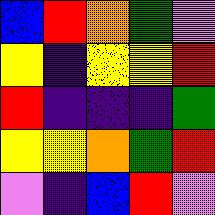[["blue", "red", "orange", "green", "violet"], ["yellow", "indigo", "yellow", "yellow", "red"], ["red", "indigo", "indigo", "indigo", "green"], ["yellow", "yellow", "orange", "green", "red"], ["violet", "indigo", "blue", "red", "violet"]]